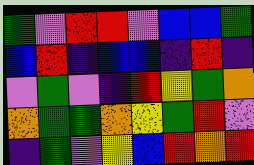[["green", "violet", "red", "red", "violet", "blue", "blue", "green"], ["blue", "red", "indigo", "blue", "blue", "indigo", "red", "indigo"], ["violet", "green", "violet", "indigo", "red", "yellow", "green", "orange"], ["orange", "green", "green", "orange", "yellow", "green", "red", "violet"], ["indigo", "green", "violet", "yellow", "blue", "red", "orange", "red"]]